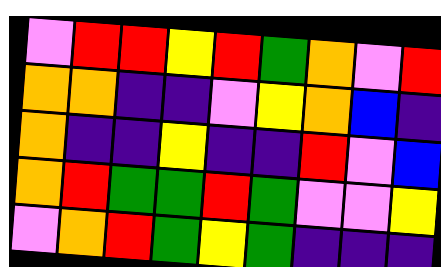[["violet", "red", "red", "yellow", "red", "green", "orange", "violet", "red"], ["orange", "orange", "indigo", "indigo", "violet", "yellow", "orange", "blue", "indigo"], ["orange", "indigo", "indigo", "yellow", "indigo", "indigo", "red", "violet", "blue"], ["orange", "red", "green", "green", "red", "green", "violet", "violet", "yellow"], ["violet", "orange", "red", "green", "yellow", "green", "indigo", "indigo", "indigo"]]